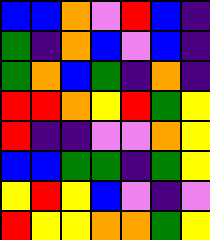[["blue", "blue", "orange", "violet", "red", "blue", "indigo"], ["green", "indigo", "orange", "blue", "violet", "blue", "indigo"], ["green", "orange", "blue", "green", "indigo", "orange", "indigo"], ["red", "red", "orange", "yellow", "red", "green", "yellow"], ["red", "indigo", "indigo", "violet", "violet", "orange", "yellow"], ["blue", "blue", "green", "green", "indigo", "green", "yellow"], ["yellow", "red", "yellow", "blue", "violet", "indigo", "violet"], ["red", "yellow", "yellow", "orange", "orange", "green", "yellow"]]